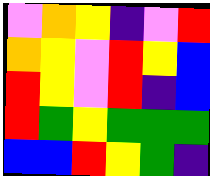[["violet", "orange", "yellow", "indigo", "violet", "red"], ["orange", "yellow", "violet", "red", "yellow", "blue"], ["red", "yellow", "violet", "red", "indigo", "blue"], ["red", "green", "yellow", "green", "green", "green"], ["blue", "blue", "red", "yellow", "green", "indigo"]]